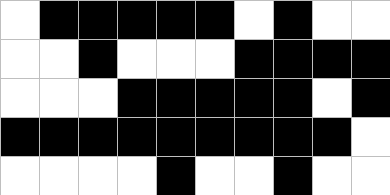[["white", "black", "black", "black", "black", "black", "white", "black", "white", "white"], ["white", "white", "black", "white", "white", "white", "black", "black", "black", "black"], ["white", "white", "white", "black", "black", "black", "black", "black", "white", "black"], ["black", "black", "black", "black", "black", "black", "black", "black", "black", "white"], ["white", "white", "white", "white", "black", "white", "white", "black", "white", "white"]]